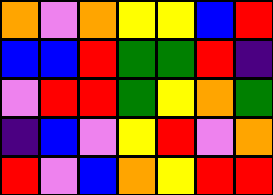[["orange", "violet", "orange", "yellow", "yellow", "blue", "red"], ["blue", "blue", "red", "green", "green", "red", "indigo"], ["violet", "red", "red", "green", "yellow", "orange", "green"], ["indigo", "blue", "violet", "yellow", "red", "violet", "orange"], ["red", "violet", "blue", "orange", "yellow", "red", "red"]]